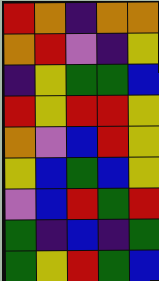[["red", "orange", "indigo", "orange", "orange"], ["orange", "red", "violet", "indigo", "yellow"], ["indigo", "yellow", "green", "green", "blue"], ["red", "yellow", "red", "red", "yellow"], ["orange", "violet", "blue", "red", "yellow"], ["yellow", "blue", "green", "blue", "yellow"], ["violet", "blue", "red", "green", "red"], ["green", "indigo", "blue", "indigo", "green"], ["green", "yellow", "red", "green", "blue"]]